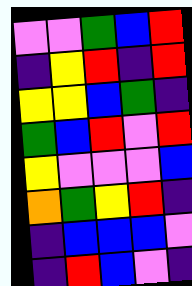[["violet", "violet", "green", "blue", "red"], ["indigo", "yellow", "red", "indigo", "red"], ["yellow", "yellow", "blue", "green", "indigo"], ["green", "blue", "red", "violet", "red"], ["yellow", "violet", "violet", "violet", "blue"], ["orange", "green", "yellow", "red", "indigo"], ["indigo", "blue", "blue", "blue", "violet"], ["indigo", "red", "blue", "violet", "indigo"]]